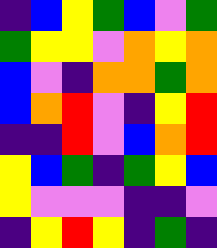[["indigo", "blue", "yellow", "green", "blue", "violet", "green"], ["green", "yellow", "yellow", "violet", "orange", "yellow", "orange"], ["blue", "violet", "indigo", "orange", "orange", "green", "orange"], ["blue", "orange", "red", "violet", "indigo", "yellow", "red"], ["indigo", "indigo", "red", "violet", "blue", "orange", "red"], ["yellow", "blue", "green", "indigo", "green", "yellow", "blue"], ["yellow", "violet", "violet", "violet", "indigo", "indigo", "violet"], ["indigo", "yellow", "red", "yellow", "indigo", "green", "indigo"]]